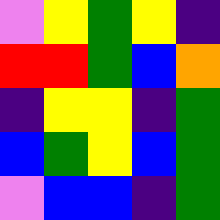[["violet", "yellow", "green", "yellow", "indigo"], ["red", "red", "green", "blue", "orange"], ["indigo", "yellow", "yellow", "indigo", "green"], ["blue", "green", "yellow", "blue", "green"], ["violet", "blue", "blue", "indigo", "green"]]